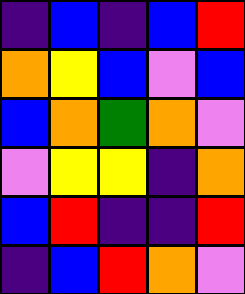[["indigo", "blue", "indigo", "blue", "red"], ["orange", "yellow", "blue", "violet", "blue"], ["blue", "orange", "green", "orange", "violet"], ["violet", "yellow", "yellow", "indigo", "orange"], ["blue", "red", "indigo", "indigo", "red"], ["indigo", "blue", "red", "orange", "violet"]]